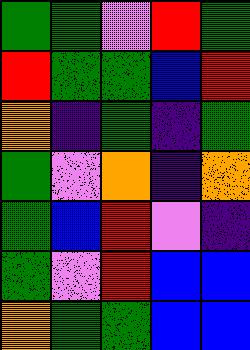[["green", "green", "violet", "red", "green"], ["red", "green", "green", "blue", "red"], ["orange", "indigo", "green", "indigo", "green"], ["green", "violet", "orange", "indigo", "orange"], ["green", "blue", "red", "violet", "indigo"], ["green", "violet", "red", "blue", "blue"], ["orange", "green", "green", "blue", "blue"]]